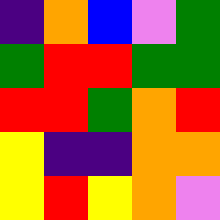[["indigo", "orange", "blue", "violet", "green"], ["green", "red", "red", "green", "green"], ["red", "red", "green", "orange", "red"], ["yellow", "indigo", "indigo", "orange", "orange"], ["yellow", "red", "yellow", "orange", "violet"]]